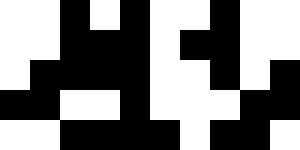[["white", "white", "black", "white", "black", "white", "white", "black", "white", "white"], ["white", "white", "black", "black", "black", "white", "black", "black", "white", "white"], ["white", "black", "black", "black", "black", "white", "white", "black", "white", "black"], ["black", "black", "white", "white", "black", "white", "white", "white", "black", "black"], ["white", "white", "black", "black", "black", "black", "white", "black", "black", "white"]]